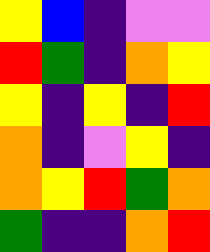[["yellow", "blue", "indigo", "violet", "violet"], ["red", "green", "indigo", "orange", "yellow"], ["yellow", "indigo", "yellow", "indigo", "red"], ["orange", "indigo", "violet", "yellow", "indigo"], ["orange", "yellow", "red", "green", "orange"], ["green", "indigo", "indigo", "orange", "red"]]